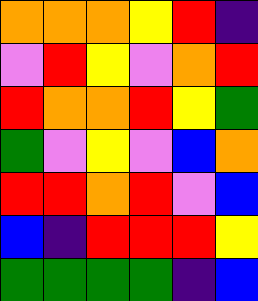[["orange", "orange", "orange", "yellow", "red", "indigo"], ["violet", "red", "yellow", "violet", "orange", "red"], ["red", "orange", "orange", "red", "yellow", "green"], ["green", "violet", "yellow", "violet", "blue", "orange"], ["red", "red", "orange", "red", "violet", "blue"], ["blue", "indigo", "red", "red", "red", "yellow"], ["green", "green", "green", "green", "indigo", "blue"]]